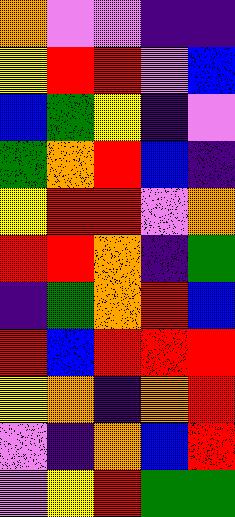[["orange", "violet", "violet", "indigo", "indigo"], ["yellow", "red", "red", "violet", "blue"], ["blue", "green", "yellow", "indigo", "violet"], ["green", "orange", "red", "blue", "indigo"], ["yellow", "red", "red", "violet", "orange"], ["red", "red", "orange", "indigo", "green"], ["indigo", "green", "orange", "red", "blue"], ["red", "blue", "red", "red", "red"], ["yellow", "orange", "indigo", "orange", "red"], ["violet", "indigo", "orange", "blue", "red"], ["violet", "yellow", "red", "green", "green"]]